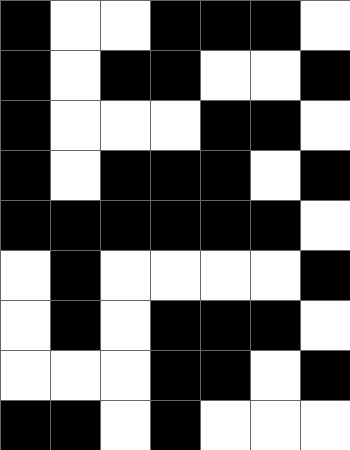[["black", "white", "white", "black", "black", "black", "white"], ["black", "white", "black", "black", "white", "white", "black"], ["black", "white", "white", "white", "black", "black", "white"], ["black", "white", "black", "black", "black", "white", "black"], ["black", "black", "black", "black", "black", "black", "white"], ["white", "black", "white", "white", "white", "white", "black"], ["white", "black", "white", "black", "black", "black", "white"], ["white", "white", "white", "black", "black", "white", "black"], ["black", "black", "white", "black", "white", "white", "white"]]